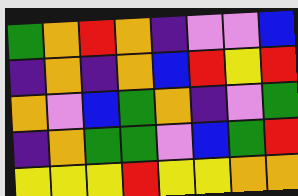[["green", "orange", "red", "orange", "indigo", "violet", "violet", "blue"], ["indigo", "orange", "indigo", "orange", "blue", "red", "yellow", "red"], ["orange", "violet", "blue", "green", "orange", "indigo", "violet", "green"], ["indigo", "orange", "green", "green", "violet", "blue", "green", "red"], ["yellow", "yellow", "yellow", "red", "yellow", "yellow", "orange", "orange"]]